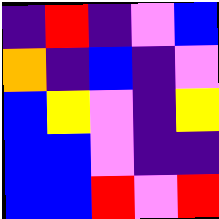[["indigo", "red", "indigo", "violet", "blue"], ["orange", "indigo", "blue", "indigo", "violet"], ["blue", "yellow", "violet", "indigo", "yellow"], ["blue", "blue", "violet", "indigo", "indigo"], ["blue", "blue", "red", "violet", "red"]]